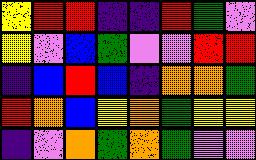[["yellow", "red", "red", "indigo", "indigo", "red", "green", "violet"], ["yellow", "violet", "blue", "green", "violet", "violet", "red", "red"], ["indigo", "blue", "red", "blue", "indigo", "orange", "orange", "green"], ["red", "orange", "blue", "yellow", "orange", "green", "yellow", "yellow"], ["indigo", "violet", "orange", "green", "orange", "green", "violet", "violet"]]